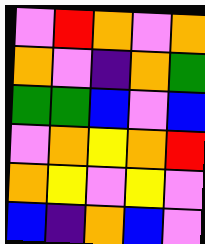[["violet", "red", "orange", "violet", "orange"], ["orange", "violet", "indigo", "orange", "green"], ["green", "green", "blue", "violet", "blue"], ["violet", "orange", "yellow", "orange", "red"], ["orange", "yellow", "violet", "yellow", "violet"], ["blue", "indigo", "orange", "blue", "violet"]]